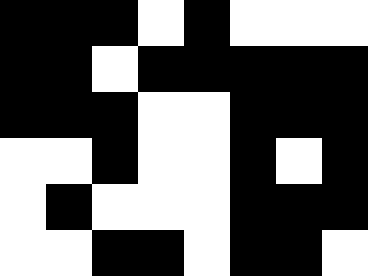[["black", "black", "black", "white", "black", "white", "white", "white"], ["black", "black", "white", "black", "black", "black", "black", "black"], ["black", "black", "black", "white", "white", "black", "black", "black"], ["white", "white", "black", "white", "white", "black", "white", "black"], ["white", "black", "white", "white", "white", "black", "black", "black"], ["white", "white", "black", "black", "white", "black", "black", "white"]]